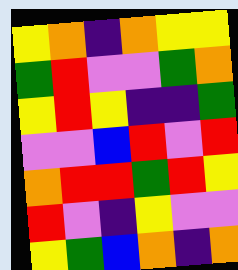[["yellow", "orange", "indigo", "orange", "yellow", "yellow"], ["green", "red", "violet", "violet", "green", "orange"], ["yellow", "red", "yellow", "indigo", "indigo", "green"], ["violet", "violet", "blue", "red", "violet", "red"], ["orange", "red", "red", "green", "red", "yellow"], ["red", "violet", "indigo", "yellow", "violet", "violet"], ["yellow", "green", "blue", "orange", "indigo", "orange"]]